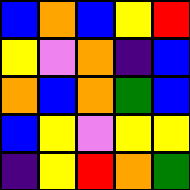[["blue", "orange", "blue", "yellow", "red"], ["yellow", "violet", "orange", "indigo", "blue"], ["orange", "blue", "orange", "green", "blue"], ["blue", "yellow", "violet", "yellow", "yellow"], ["indigo", "yellow", "red", "orange", "green"]]